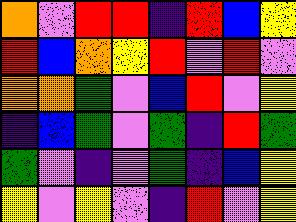[["orange", "violet", "red", "red", "indigo", "red", "blue", "yellow"], ["red", "blue", "orange", "yellow", "red", "violet", "red", "violet"], ["orange", "orange", "green", "violet", "blue", "red", "violet", "yellow"], ["indigo", "blue", "green", "violet", "green", "indigo", "red", "green"], ["green", "violet", "indigo", "violet", "green", "indigo", "blue", "yellow"], ["yellow", "violet", "yellow", "violet", "indigo", "red", "violet", "yellow"]]